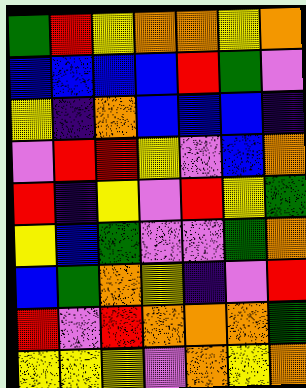[["green", "red", "yellow", "orange", "orange", "yellow", "orange"], ["blue", "blue", "blue", "blue", "red", "green", "violet"], ["yellow", "indigo", "orange", "blue", "blue", "blue", "indigo"], ["violet", "red", "red", "yellow", "violet", "blue", "orange"], ["red", "indigo", "yellow", "violet", "red", "yellow", "green"], ["yellow", "blue", "green", "violet", "violet", "green", "orange"], ["blue", "green", "orange", "yellow", "indigo", "violet", "red"], ["red", "violet", "red", "orange", "orange", "orange", "green"], ["yellow", "yellow", "yellow", "violet", "orange", "yellow", "orange"]]